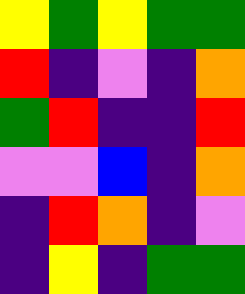[["yellow", "green", "yellow", "green", "green"], ["red", "indigo", "violet", "indigo", "orange"], ["green", "red", "indigo", "indigo", "red"], ["violet", "violet", "blue", "indigo", "orange"], ["indigo", "red", "orange", "indigo", "violet"], ["indigo", "yellow", "indigo", "green", "green"]]